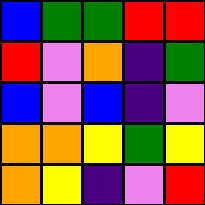[["blue", "green", "green", "red", "red"], ["red", "violet", "orange", "indigo", "green"], ["blue", "violet", "blue", "indigo", "violet"], ["orange", "orange", "yellow", "green", "yellow"], ["orange", "yellow", "indigo", "violet", "red"]]